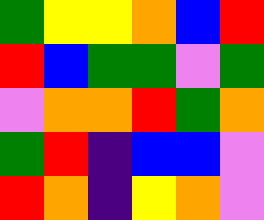[["green", "yellow", "yellow", "orange", "blue", "red"], ["red", "blue", "green", "green", "violet", "green"], ["violet", "orange", "orange", "red", "green", "orange"], ["green", "red", "indigo", "blue", "blue", "violet"], ["red", "orange", "indigo", "yellow", "orange", "violet"]]